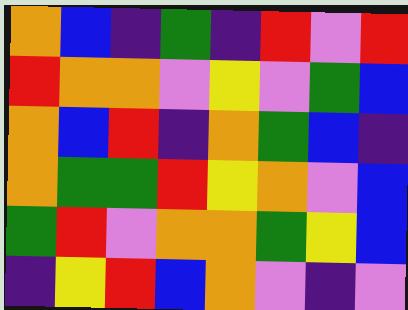[["orange", "blue", "indigo", "green", "indigo", "red", "violet", "red"], ["red", "orange", "orange", "violet", "yellow", "violet", "green", "blue"], ["orange", "blue", "red", "indigo", "orange", "green", "blue", "indigo"], ["orange", "green", "green", "red", "yellow", "orange", "violet", "blue"], ["green", "red", "violet", "orange", "orange", "green", "yellow", "blue"], ["indigo", "yellow", "red", "blue", "orange", "violet", "indigo", "violet"]]